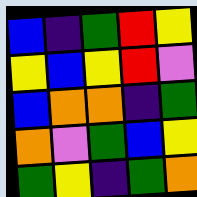[["blue", "indigo", "green", "red", "yellow"], ["yellow", "blue", "yellow", "red", "violet"], ["blue", "orange", "orange", "indigo", "green"], ["orange", "violet", "green", "blue", "yellow"], ["green", "yellow", "indigo", "green", "orange"]]